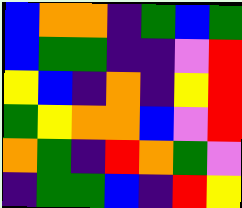[["blue", "orange", "orange", "indigo", "green", "blue", "green"], ["blue", "green", "green", "indigo", "indigo", "violet", "red"], ["yellow", "blue", "indigo", "orange", "indigo", "yellow", "red"], ["green", "yellow", "orange", "orange", "blue", "violet", "red"], ["orange", "green", "indigo", "red", "orange", "green", "violet"], ["indigo", "green", "green", "blue", "indigo", "red", "yellow"]]